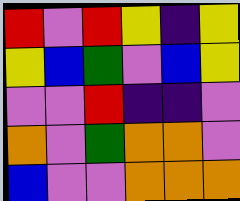[["red", "violet", "red", "yellow", "indigo", "yellow"], ["yellow", "blue", "green", "violet", "blue", "yellow"], ["violet", "violet", "red", "indigo", "indigo", "violet"], ["orange", "violet", "green", "orange", "orange", "violet"], ["blue", "violet", "violet", "orange", "orange", "orange"]]